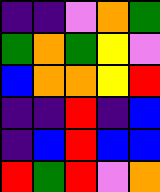[["indigo", "indigo", "violet", "orange", "green"], ["green", "orange", "green", "yellow", "violet"], ["blue", "orange", "orange", "yellow", "red"], ["indigo", "indigo", "red", "indigo", "blue"], ["indigo", "blue", "red", "blue", "blue"], ["red", "green", "red", "violet", "orange"]]